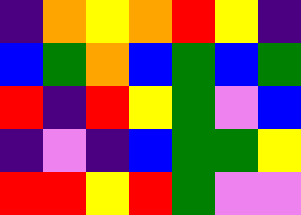[["indigo", "orange", "yellow", "orange", "red", "yellow", "indigo"], ["blue", "green", "orange", "blue", "green", "blue", "green"], ["red", "indigo", "red", "yellow", "green", "violet", "blue"], ["indigo", "violet", "indigo", "blue", "green", "green", "yellow"], ["red", "red", "yellow", "red", "green", "violet", "violet"]]